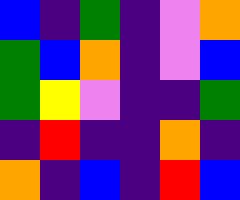[["blue", "indigo", "green", "indigo", "violet", "orange"], ["green", "blue", "orange", "indigo", "violet", "blue"], ["green", "yellow", "violet", "indigo", "indigo", "green"], ["indigo", "red", "indigo", "indigo", "orange", "indigo"], ["orange", "indigo", "blue", "indigo", "red", "blue"]]